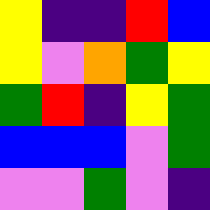[["yellow", "indigo", "indigo", "red", "blue"], ["yellow", "violet", "orange", "green", "yellow"], ["green", "red", "indigo", "yellow", "green"], ["blue", "blue", "blue", "violet", "green"], ["violet", "violet", "green", "violet", "indigo"]]